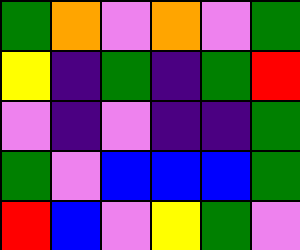[["green", "orange", "violet", "orange", "violet", "green"], ["yellow", "indigo", "green", "indigo", "green", "red"], ["violet", "indigo", "violet", "indigo", "indigo", "green"], ["green", "violet", "blue", "blue", "blue", "green"], ["red", "blue", "violet", "yellow", "green", "violet"]]